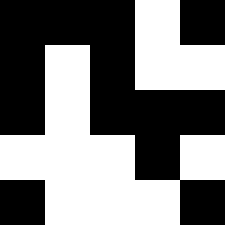[["black", "black", "black", "white", "black"], ["black", "white", "black", "white", "white"], ["black", "white", "black", "black", "black"], ["white", "white", "white", "black", "white"], ["black", "white", "white", "white", "black"]]